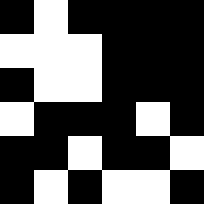[["black", "white", "black", "black", "black", "black"], ["white", "white", "white", "black", "black", "black"], ["black", "white", "white", "black", "black", "black"], ["white", "black", "black", "black", "white", "black"], ["black", "black", "white", "black", "black", "white"], ["black", "white", "black", "white", "white", "black"]]